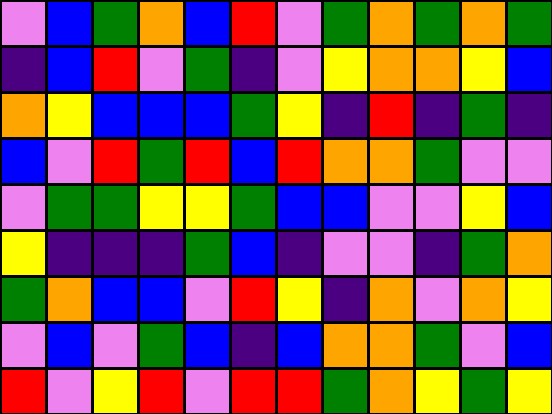[["violet", "blue", "green", "orange", "blue", "red", "violet", "green", "orange", "green", "orange", "green"], ["indigo", "blue", "red", "violet", "green", "indigo", "violet", "yellow", "orange", "orange", "yellow", "blue"], ["orange", "yellow", "blue", "blue", "blue", "green", "yellow", "indigo", "red", "indigo", "green", "indigo"], ["blue", "violet", "red", "green", "red", "blue", "red", "orange", "orange", "green", "violet", "violet"], ["violet", "green", "green", "yellow", "yellow", "green", "blue", "blue", "violet", "violet", "yellow", "blue"], ["yellow", "indigo", "indigo", "indigo", "green", "blue", "indigo", "violet", "violet", "indigo", "green", "orange"], ["green", "orange", "blue", "blue", "violet", "red", "yellow", "indigo", "orange", "violet", "orange", "yellow"], ["violet", "blue", "violet", "green", "blue", "indigo", "blue", "orange", "orange", "green", "violet", "blue"], ["red", "violet", "yellow", "red", "violet", "red", "red", "green", "orange", "yellow", "green", "yellow"]]